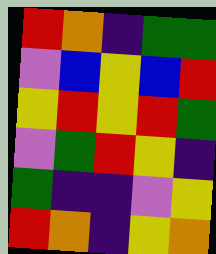[["red", "orange", "indigo", "green", "green"], ["violet", "blue", "yellow", "blue", "red"], ["yellow", "red", "yellow", "red", "green"], ["violet", "green", "red", "yellow", "indigo"], ["green", "indigo", "indigo", "violet", "yellow"], ["red", "orange", "indigo", "yellow", "orange"]]